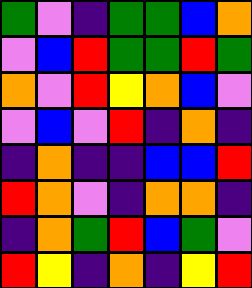[["green", "violet", "indigo", "green", "green", "blue", "orange"], ["violet", "blue", "red", "green", "green", "red", "green"], ["orange", "violet", "red", "yellow", "orange", "blue", "violet"], ["violet", "blue", "violet", "red", "indigo", "orange", "indigo"], ["indigo", "orange", "indigo", "indigo", "blue", "blue", "red"], ["red", "orange", "violet", "indigo", "orange", "orange", "indigo"], ["indigo", "orange", "green", "red", "blue", "green", "violet"], ["red", "yellow", "indigo", "orange", "indigo", "yellow", "red"]]